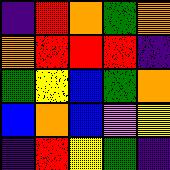[["indigo", "red", "orange", "green", "orange"], ["orange", "red", "red", "red", "indigo"], ["green", "yellow", "blue", "green", "orange"], ["blue", "orange", "blue", "violet", "yellow"], ["indigo", "red", "yellow", "green", "indigo"]]